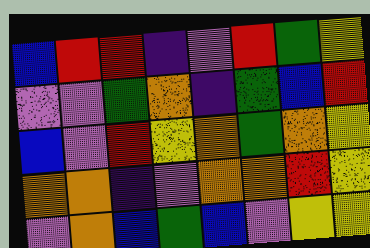[["blue", "red", "red", "indigo", "violet", "red", "green", "yellow"], ["violet", "violet", "green", "orange", "indigo", "green", "blue", "red"], ["blue", "violet", "red", "yellow", "orange", "green", "orange", "yellow"], ["orange", "orange", "indigo", "violet", "orange", "orange", "red", "yellow"], ["violet", "orange", "blue", "green", "blue", "violet", "yellow", "yellow"]]